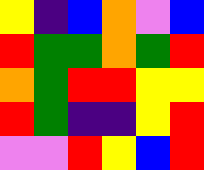[["yellow", "indigo", "blue", "orange", "violet", "blue"], ["red", "green", "green", "orange", "green", "red"], ["orange", "green", "red", "red", "yellow", "yellow"], ["red", "green", "indigo", "indigo", "yellow", "red"], ["violet", "violet", "red", "yellow", "blue", "red"]]